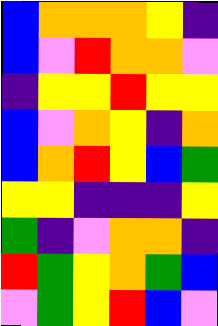[["blue", "orange", "orange", "orange", "yellow", "indigo"], ["blue", "violet", "red", "orange", "orange", "violet"], ["indigo", "yellow", "yellow", "red", "yellow", "yellow"], ["blue", "violet", "orange", "yellow", "indigo", "orange"], ["blue", "orange", "red", "yellow", "blue", "green"], ["yellow", "yellow", "indigo", "indigo", "indigo", "yellow"], ["green", "indigo", "violet", "orange", "orange", "indigo"], ["red", "green", "yellow", "orange", "green", "blue"], ["violet", "green", "yellow", "red", "blue", "violet"]]